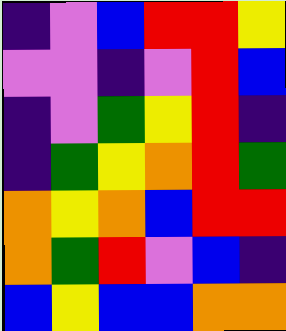[["indigo", "violet", "blue", "red", "red", "yellow"], ["violet", "violet", "indigo", "violet", "red", "blue"], ["indigo", "violet", "green", "yellow", "red", "indigo"], ["indigo", "green", "yellow", "orange", "red", "green"], ["orange", "yellow", "orange", "blue", "red", "red"], ["orange", "green", "red", "violet", "blue", "indigo"], ["blue", "yellow", "blue", "blue", "orange", "orange"]]